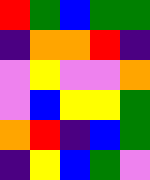[["red", "green", "blue", "green", "green"], ["indigo", "orange", "orange", "red", "indigo"], ["violet", "yellow", "violet", "violet", "orange"], ["violet", "blue", "yellow", "yellow", "green"], ["orange", "red", "indigo", "blue", "green"], ["indigo", "yellow", "blue", "green", "violet"]]